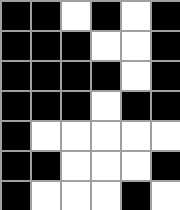[["black", "black", "white", "black", "white", "black"], ["black", "black", "black", "white", "white", "black"], ["black", "black", "black", "black", "white", "black"], ["black", "black", "black", "white", "black", "black"], ["black", "white", "white", "white", "white", "white"], ["black", "black", "white", "white", "white", "black"], ["black", "white", "white", "white", "black", "white"]]